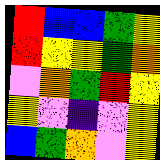[["red", "blue", "blue", "green", "yellow"], ["red", "yellow", "yellow", "green", "orange"], ["violet", "orange", "green", "red", "yellow"], ["yellow", "violet", "indigo", "violet", "yellow"], ["blue", "green", "orange", "violet", "yellow"]]